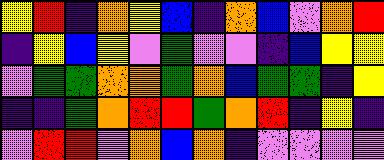[["yellow", "red", "indigo", "orange", "yellow", "blue", "indigo", "orange", "blue", "violet", "orange", "red"], ["indigo", "yellow", "blue", "yellow", "violet", "green", "violet", "violet", "indigo", "blue", "yellow", "yellow"], ["violet", "green", "green", "orange", "orange", "green", "orange", "blue", "green", "green", "indigo", "yellow"], ["indigo", "indigo", "green", "orange", "red", "red", "green", "orange", "red", "indigo", "yellow", "indigo"], ["violet", "red", "red", "violet", "orange", "blue", "orange", "indigo", "violet", "violet", "violet", "violet"]]